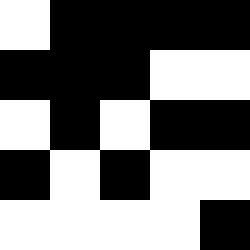[["white", "black", "black", "black", "black"], ["black", "black", "black", "white", "white"], ["white", "black", "white", "black", "black"], ["black", "white", "black", "white", "white"], ["white", "white", "white", "white", "black"]]